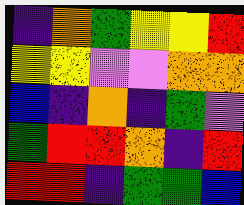[["indigo", "orange", "green", "yellow", "yellow", "red"], ["yellow", "yellow", "violet", "violet", "orange", "orange"], ["blue", "indigo", "orange", "indigo", "green", "violet"], ["green", "red", "red", "orange", "indigo", "red"], ["red", "red", "indigo", "green", "green", "blue"]]